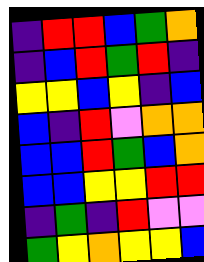[["indigo", "red", "red", "blue", "green", "orange"], ["indigo", "blue", "red", "green", "red", "indigo"], ["yellow", "yellow", "blue", "yellow", "indigo", "blue"], ["blue", "indigo", "red", "violet", "orange", "orange"], ["blue", "blue", "red", "green", "blue", "orange"], ["blue", "blue", "yellow", "yellow", "red", "red"], ["indigo", "green", "indigo", "red", "violet", "violet"], ["green", "yellow", "orange", "yellow", "yellow", "blue"]]